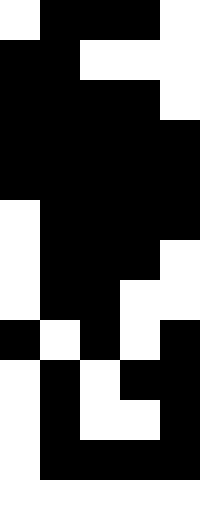[["white", "black", "black", "black", "white"], ["black", "black", "white", "white", "white"], ["black", "black", "black", "black", "white"], ["black", "black", "black", "black", "black"], ["black", "black", "black", "black", "black"], ["white", "black", "black", "black", "black"], ["white", "black", "black", "black", "white"], ["white", "black", "black", "white", "white"], ["black", "white", "black", "white", "black"], ["white", "black", "white", "black", "black"], ["white", "black", "white", "white", "black"], ["white", "black", "black", "black", "black"], ["white", "white", "white", "white", "white"]]